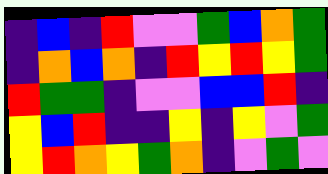[["indigo", "blue", "indigo", "red", "violet", "violet", "green", "blue", "orange", "green"], ["indigo", "orange", "blue", "orange", "indigo", "red", "yellow", "red", "yellow", "green"], ["red", "green", "green", "indigo", "violet", "violet", "blue", "blue", "red", "indigo"], ["yellow", "blue", "red", "indigo", "indigo", "yellow", "indigo", "yellow", "violet", "green"], ["yellow", "red", "orange", "yellow", "green", "orange", "indigo", "violet", "green", "violet"]]